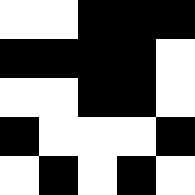[["white", "white", "black", "black", "black"], ["black", "black", "black", "black", "white"], ["white", "white", "black", "black", "white"], ["black", "white", "white", "white", "black"], ["white", "black", "white", "black", "white"]]